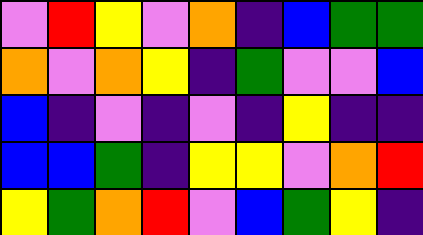[["violet", "red", "yellow", "violet", "orange", "indigo", "blue", "green", "green"], ["orange", "violet", "orange", "yellow", "indigo", "green", "violet", "violet", "blue"], ["blue", "indigo", "violet", "indigo", "violet", "indigo", "yellow", "indigo", "indigo"], ["blue", "blue", "green", "indigo", "yellow", "yellow", "violet", "orange", "red"], ["yellow", "green", "orange", "red", "violet", "blue", "green", "yellow", "indigo"]]